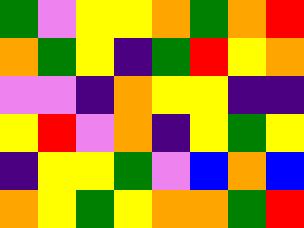[["green", "violet", "yellow", "yellow", "orange", "green", "orange", "red"], ["orange", "green", "yellow", "indigo", "green", "red", "yellow", "orange"], ["violet", "violet", "indigo", "orange", "yellow", "yellow", "indigo", "indigo"], ["yellow", "red", "violet", "orange", "indigo", "yellow", "green", "yellow"], ["indigo", "yellow", "yellow", "green", "violet", "blue", "orange", "blue"], ["orange", "yellow", "green", "yellow", "orange", "orange", "green", "red"]]